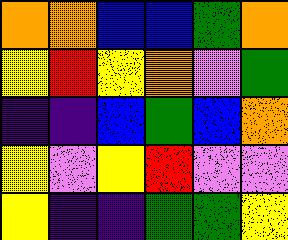[["orange", "orange", "blue", "blue", "green", "orange"], ["yellow", "red", "yellow", "orange", "violet", "green"], ["indigo", "indigo", "blue", "green", "blue", "orange"], ["yellow", "violet", "yellow", "red", "violet", "violet"], ["yellow", "indigo", "indigo", "green", "green", "yellow"]]